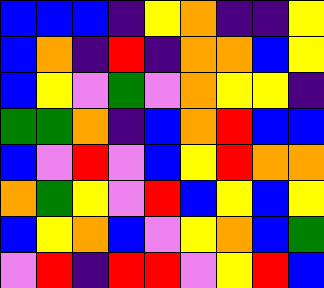[["blue", "blue", "blue", "indigo", "yellow", "orange", "indigo", "indigo", "yellow"], ["blue", "orange", "indigo", "red", "indigo", "orange", "orange", "blue", "yellow"], ["blue", "yellow", "violet", "green", "violet", "orange", "yellow", "yellow", "indigo"], ["green", "green", "orange", "indigo", "blue", "orange", "red", "blue", "blue"], ["blue", "violet", "red", "violet", "blue", "yellow", "red", "orange", "orange"], ["orange", "green", "yellow", "violet", "red", "blue", "yellow", "blue", "yellow"], ["blue", "yellow", "orange", "blue", "violet", "yellow", "orange", "blue", "green"], ["violet", "red", "indigo", "red", "red", "violet", "yellow", "red", "blue"]]